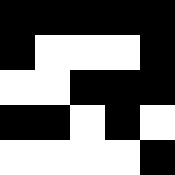[["black", "black", "black", "black", "black"], ["black", "white", "white", "white", "black"], ["white", "white", "black", "black", "black"], ["black", "black", "white", "black", "white"], ["white", "white", "white", "white", "black"]]